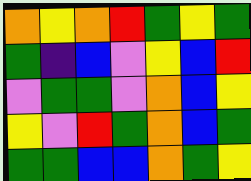[["orange", "yellow", "orange", "red", "green", "yellow", "green"], ["green", "indigo", "blue", "violet", "yellow", "blue", "red"], ["violet", "green", "green", "violet", "orange", "blue", "yellow"], ["yellow", "violet", "red", "green", "orange", "blue", "green"], ["green", "green", "blue", "blue", "orange", "green", "yellow"]]